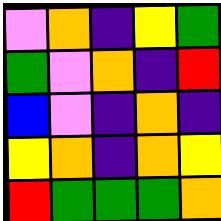[["violet", "orange", "indigo", "yellow", "green"], ["green", "violet", "orange", "indigo", "red"], ["blue", "violet", "indigo", "orange", "indigo"], ["yellow", "orange", "indigo", "orange", "yellow"], ["red", "green", "green", "green", "orange"]]